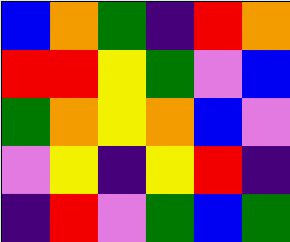[["blue", "orange", "green", "indigo", "red", "orange"], ["red", "red", "yellow", "green", "violet", "blue"], ["green", "orange", "yellow", "orange", "blue", "violet"], ["violet", "yellow", "indigo", "yellow", "red", "indigo"], ["indigo", "red", "violet", "green", "blue", "green"]]